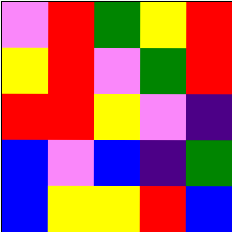[["violet", "red", "green", "yellow", "red"], ["yellow", "red", "violet", "green", "red"], ["red", "red", "yellow", "violet", "indigo"], ["blue", "violet", "blue", "indigo", "green"], ["blue", "yellow", "yellow", "red", "blue"]]